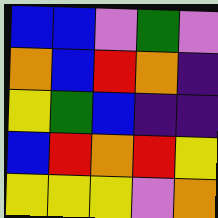[["blue", "blue", "violet", "green", "violet"], ["orange", "blue", "red", "orange", "indigo"], ["yellow", "green", "blue", "indigo", "indigo"], ["blue", "red", "orange", "red", "yellow"], ["yellow", "yellow", "yellow", "violet", "orange"]]